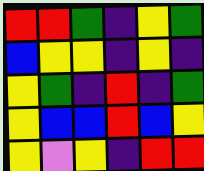[["red", "red", "green", "indigo", "yellow", "green"], ["blue", "yellow", "yellow", "indigo", "yellow", "indigo"], ["yellow", "green", "indigo", "red", "indigo", "green"], ["yellow", "blue", "blue", "red", "blue", "yellow"], ["yellow", "violet", "yellow", "indigo", "red", "red"]]